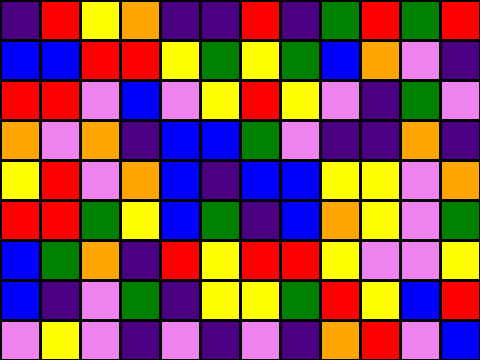[["indigo", "red", "yellow", "orange", "indigo", "indigo", "red", "indigo", "green", "red", "green", "red"], ["blue", "blue", "red", "red", "yellow", "green", "yellow", "green", "blue", "orange", "violet", "indigo"], ["red", "red", "violet", "blue", "violet", "yellow", "red", "yellow", "violet", "indigo", "green", "violet"], ["orange", "violet", "orange", "indigo", "blue", "blue", "green", "violet", "indigo", "indigo", "orange", "indigo"], ["yellow", "red", "violet", "orange", "blue", "indigo", "blue", "blue", "yellow", "yellow", "violet", "orange"], ["red", "red", "green", "yellow", "blue", "green", "indigo", "blue", "orange", "yellow", "violet", "green"], ["blue", "green", "orange", "indigo", "red", "yellow", "red", "red", "yellow", "violet", "violet", "yellow"], ["blue", "indigo", "violet", "green", "indigo", "yellow", "yellow", "green", "red", "yellow", "blue", "red"], ["violet", "yellow", "violet", "indigo", "violet", "indigo", "violet", "indigo", "orange", "red", "violet", "blue"]]